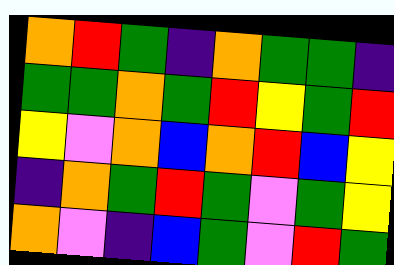[["orange", "red", "green", "indigo", "orange", "green", "green", "indigo"], ["green", "green", "orange", "green", "red", "yellow", "green", "red"], ["yellow", "violet", "orange", "blue", "orange", "red", "blue", "yellow"], ["indigo", "orange", "green", "red", "green", "violet", "green", "yellow"], ["orange", "violet", "indigo", "blue", "green", "violet", "red", "green"]]